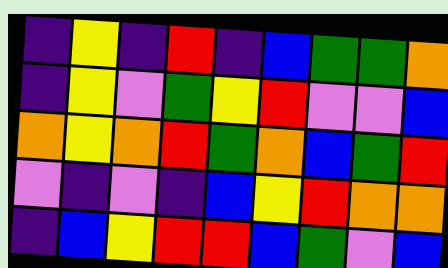[["indigo", "yellow", "indigo", "red", "indigo", "blue", "green", "green", "orange"], ["indigo", "yellow", "violet", "green", "yellow", "red", "violet", "violet", "blue"], ["orange", "yellow", "orange", "red", "green", "orange", "blue", "green", "red"], ["violet", "indigo", "violet", "indigo", "blue", "yellow", "red", "orange", "orange"], ["indigo", "blue", "yellow", "red", "red", "blue", "green", "violet", "blue"]]